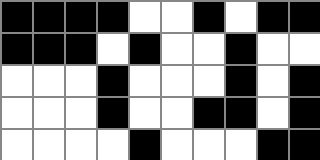[["black", "black", "black", "black", "white", "white", "black", "white", "black", "black"], ["black", "black", "black", "white", "black", "white", "white", "black", "white", "white"], ["white", "white", "white", "black", "white", "white", "white", "black", "white", "black"], ["white", "white", "white", "black", "white", "white", "black", "black", "white", "black"], ["white", "white", "white", "white", "black", "white", "white", "white", "black", "black"]]